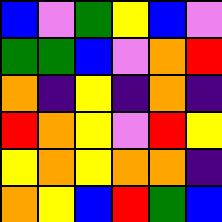[["blue", "violet", "green", "yellow", "blue", "violet"], ["green", "green", "blue", "violet", "orange", "red"], ["orange", "indigo", "yellow", "indigo", "orange", "indigo"], ["red", "orange", "yellow", "violet", "red", "yellow"], ["yellow", "orange", "yellow", "orange", "orange", "indigo"], ["orange", "yellow", "blue", "red", "green", "blue"]]